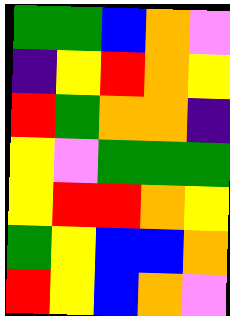[["green", "green", "blue", "orange", "violet"], ["indigo", "yellow", "red", "orange", "yellow"], ["red", "green", "orange", "orange", "indigo"], ["yellow", "violet", "green", "green", "green"], ["yellow", "red", "red", "orange", "yellow"], ["green", "yellow", "blue", "blue", "orange"], ["red", "yellow", "blue", "orange", "violet"]]